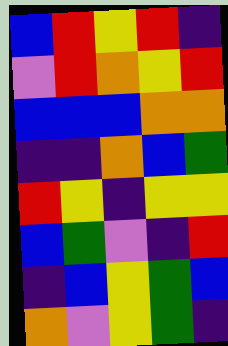[["blue", "red", "yellow", "red", "indigo"], ["violet", "red", "orange", "yellow", "red"], ["blue", "blue", "blue", "orange", "orange"], ["indigo", "indigo", "orange", "blue", "green"], ["red", "yellow", "indigo", "yellow", "yellow"], ["blue", "green", "violet", "indigo", "red"], ["indigo", "blue", "yellow", "green", "blue"], ["orange", "violet", "yellow", "green", "indigo"]]